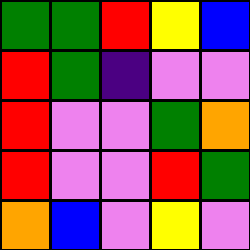[["green", "green", "red", "yellow", "blue"], ["red", "green", "indigo", "violet", "violet"], ["red", "violet", "violet", "green", "orange"], ["red", "violet", "violet", "red", "green"], ["orange", "blue", "violet", "yellow", "violet"]]